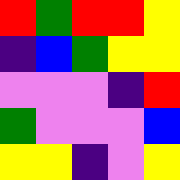[["red", "green", "red", "red", "yellow"], ["indigo", "blue", "green", "yellow", "yellow"], ["violet", "violet", "violet", "indigo", "red"], ["green", "violet", "violet", "violet", "blue"], ["yellow", "yellow", "indigo", "violet", "yellow"]]